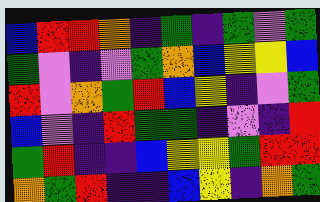[["blue", "red", "red", "orange", "indigo", "green", "indigo", "green", "violet", "green"], ["green", "violet", "indigo", "violet", "green", "orange", "blue", "yellow", "yellow", "blue"], ["red", "violet", "orange", "green", "red", "blue", "yellow", "indigo", "violet", "green"], ["blue", "violet", "indigo", "red", "green", "green", "indigo", "violet", "indigo", "red"], ["green", "red", "indigo", "indigo", "blue", "yellow", "yellow", "green", "red", "red"], ["orange", "green", "red", "indigo", "indigo", "blue", "yellow", "indigo", "orange", "green"]]